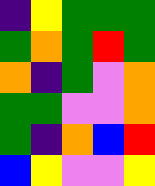[["indigo", "yellow", "green", "green", "green"], ["green", "orange", "green", "red", "green"], ["orange", "indigo", "green", "violet", "orange"], ["green", "green", "violet", "violet", "orange"], ["green", "indigo", "orange", "blue", "red"], ["blue", "yellow", "violet", "violet", "yellow"]]